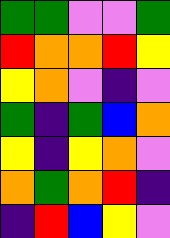[["green", "green", "violet", "violet", "green"], ["red", "orange", "orange", "red", "yellow"], ["yellow", "orange", "violet", "indigo", "violet"], ["green", "indigo", "green", "blue", "orange"], ["yellow", "indigo", "yellow", "orange", "violet"], ["orange", "green", "orange", "red", "indigo"], ["indigo", "red", "blue", "yellow", "violet"]]